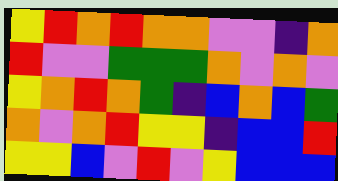[["yellow", "red", "orange", "red", "orange", "orange", "violet", "violet", "indigo", "orange"], ["red", "violet", "violet", "green", "green", "green", "orange", "violet", "orange", "violet"], ["yellow", "orange", "red", "orange", "green", "indigo", "blue", "orange", "blue", "green"], ["orange", "violet", "orange", "red", "yellow", "yellow", "indigo", "blue", "blue", "red"], ["yellow", "yellow", "blue", "violet", "red", "violet", "yellow", "blue", "blue", "blue"]]